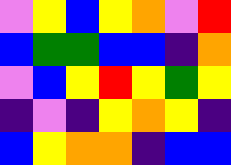[["violet", "yellow", "blue", "yellow", "orange", "violet", "red"], ["blue", "green", "green", "blue", "blue", "indigo", "orange"], ["violet", "blue", "yellow", "red", "yellow", "green", "yellow"], ["indigo", "violet", "indigo", "yellow", "orange", "yellow", "indigo"], ["blue", "yellow", "orange", "orange", "indigo", "blue", "blue"]]